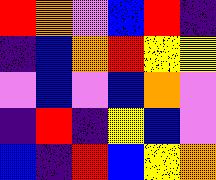[["red", "orange", "violet", "blue", "red", "indigo"], ["indigo", "blue", "orange", "red", "yellow", "yellow"], ["violet", "blue", "violet", "blue", "orange", "violet"], ["indigo", "red", "indigo", "yellow", "blue", "violet"], ["blue", "indigo", "red", "blue", "yellow", "orange"]]